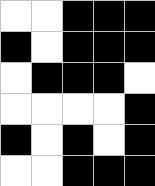[["white", "white", "black", "black", "black"], ["black", "white", "black", "black", "black"], ["white", "black", "black", "black", "white"], ["white", "white", "white", "white", "black"], ["black", "white", "black", "white", "black"], ["white", "white", "black", "black", "black"]]